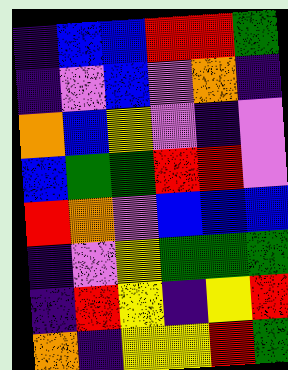[["indigo", "blue", "blue", "red", "red", "green"], ["indigo", "violet", "blue", "violet", "orange", "indigo"], ["orange", "blue", "yellow", "violet", "indigo", "violet"], ["blue", "green", "green", "red", "red", "violet"], ["red", "orange", "violet", "blue", "blue", "blue"], ["indigo", "violet", "yellow", "green", "green", "green"], ["indigo", "red", "yellow", "indigo", "yellow", "red"], ["orange", "indigo", "yellow", "yellow", "red", "green"]]